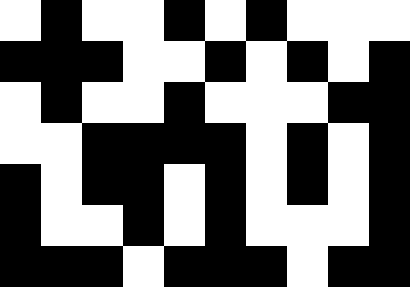[["white", "black", "white", "white", "black", "white", "black", "white", "white", "white"], ["black", "black", "black", "white", "white", "black", "white", "black", "white", "black"], ["white", "black", "white", "white", "black", "white", "white", "white", "black", "black"], ["white", "white", "black", "black", "black", "black", "white", "black", "white", "black"], ["black", "white", "black", "black", "white", "black", "white", "black", "white", "black"], ["black", "white", "white", "black", "white", "black", "white", "white", "white", "black"], ["black", "black", "black", "white", "black", "black", "black", "white", "black", "black"]]